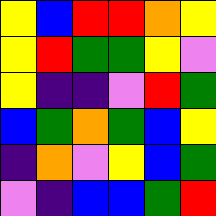[["yellow", "blue", "red", "red", "orange", "yellow"], ["yellow", "red", "green", "green", "yellow", "violet"], ["yellow", "indigo", "indigo", "violet", "red", "green"], ["blue", "green", "orange", "green", "blue", "yellow"], ["indigo", "orange", "violet", "yellow", "blue", "green"], ["violet", "indigo", "blue", "blue", "green", "red"]]